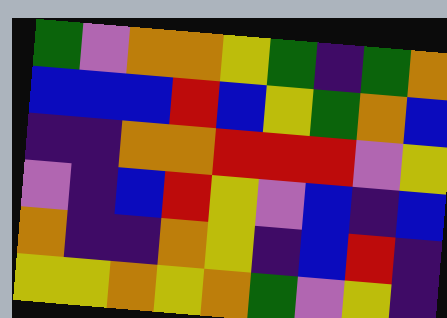[["green", "violet", "orange", "orange", "yellow", "green", "indigo", "green", "orange"], ["blue", "blue", "blue", "red", "blue", "yellow", "green", "orange", "blue"], ["indigo", "indigo", "orange", "orange", "red", "red", "red", "violet", "yellow"], ["violet", "indigo", "blue", "red", "yellow", "violet", "blue", "indigo", "blue"], ["orange", "indigo", "indigo", "orange", "yellow", "indigo", "blue", "red", "indigo"], ["yellow", "yellow", "orange", "yellow", "orange", "green", "violet", "yellow", "indigo"]]